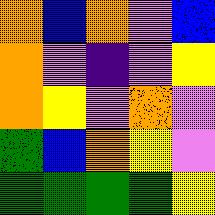[["orange", "blue", "orange", "violet", "blue"], ["orange", "violet", "indigo", "violet", "yellow"], ["orange", "yellow", "violet", "orange", "violet"], ["green", "blue", "orange", "yellow", "violet"], ["green", "green", "green", "green", "yellow"]]